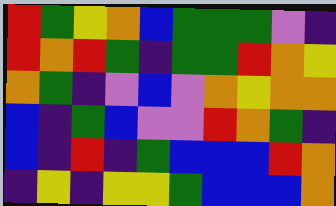[["red", "green", "yellow", "orange", "blue", "green", "green", "green", "violet", "indigo"], ["red", "orange", "red", "green", "indigo", "green", "green", "red", "orange", "yellow"], ["orange", "green", "indigo", "violet", "blue", "violet", "orange", "yellow", "orange", "orange"], ["blue", "indigo", "green", "blue", "violet", "violet", "red", "orange", "green", "indigo"], ["blue", "indigo", "red", "indigo", "green", "blue", "blue", "blue", "red", "orange"], ["indigo", "yellow", "indigo", "yellow", "yellow", "green", "blue", "blue", "blue", "orange"]]